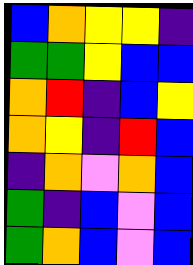[["blue", "orange", "yellow", "yellow", "indigo"], ["green", "green", "yellow", "blue", "blue"], ["orange", "red", "indigo", "blue", "yellow"], ["orange", "yellow", "indigo", "red", "blue"], ["indigo", "orange", "violet", "orange", "blue"], ["green", "indigo", "blue", "violet", "blue"], ["green", "orange", "blue", "violet", "blue"]]